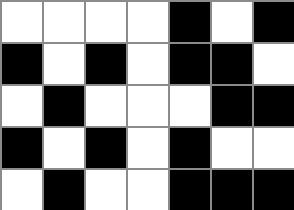[["white", "white", "white", "white", "black", "white", "black"], ["black", "white", "black", "white", "black", "black", "white"], ["white", "black", "white", "white", "white", "black", "black"], ["black", "white", "black", "white", "black", "white", "white"], ["white", "black", "white", "white", "black", "black", "black"]]